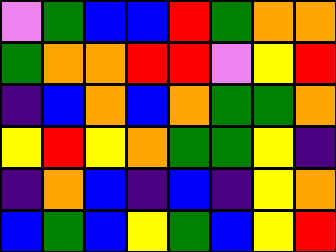[["violet", "green", "blue", "blue", "red", "green", "orange", "orange"], ["green", "orange", "orange", "red", "red", "violet", "yellow", "red"], ["indigo", "blue", "orange", "blue", "orange", "green", "green", "orange"], ["yellow", "red", "yellow", "orange", "green", "green", "yellow", "indigo"], ["indigo", "orange", "blue", "indigo", "blue", "indigo", "yellow", "orange"], ["blue", "green", "blue", "yellow", "green", "blue", "yellow", "red"]]